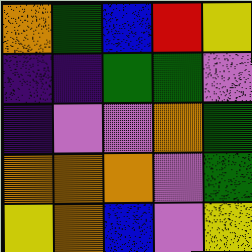[["orange", "green", "blue", "red", "yellow"], ["indigo", "indigo", "green", "green", "violet"], ["indigo", "violet", "violet", "orange", "green"], ["orange", "orange", "orange", "violet", "green"], ["yellow", "orange", "blue", "violet", "yellow"]]